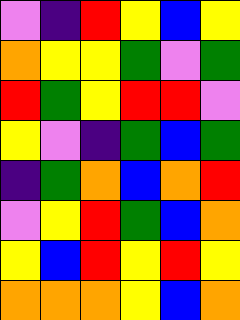[["violet", "indigo", "red", "yellow", "blue", "yellow"], ["orange", "yellow", "yellow", "green", "violet", "green"], ["red", "green", "yellow", "red", "red", "violet"], ["yellow", "violet", "indigo", "green", "blue", "green"], ["indigo", "green", "orange", "blue", "orange", "red"], ["violet", "yellow", "red", "green", "blue", "orange"], ["yellow", "blue", "red", "yellow", "red", "yellow"], ["orange", "orange", "orange", "yellow", "blue", "orange"]]